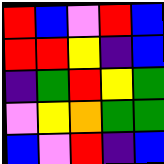[["red", "blue", "violet", "red", "blue"], ["red", "red", "yellow", "indigo", "blue"], ["indigo", "green", "red", "yellow", "green"], ["violet", "yellow", "orange", "green", "green"], ["blue", "violet", "red", "indigo", "blue"]]